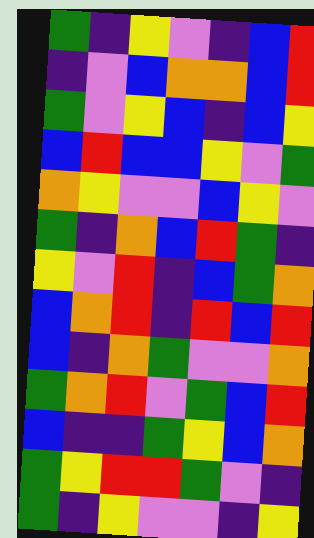[["green", "indigo", "yellow", "violet", "indigo", "blue", "red"], ["indigo", "violet", "blue", "orange", "orange", "blue", "red"], ["green", "violet", "yellow", "blue", "indigo", "blue", "yellow"], ["blue", "red", "blue", "blue", "yellow", "violet", "green"], ["orange", "yellow", "violet", "violet", "blue", "yellow", "violet"], ["green", "indigo", "orange", "blue", "red", "green", "indigo"], ["yellow", "violet", "red", "indigo", "blue", "green", "orange"], ["blue", "orange", "red", "indigo", "red", "blue", "red"], ["blue", "indigo", "orange", "green", "violet", "violet", "orange"], ["green", "orange", "red", "violet", "green", "blue", "red"], ["blue", "indigo", "indigo", "green", "yellow", "blue", "orange"], ["green", "yellow", "red", "red", "green", "violet", "indigo"], ["green", "indigo", "yellow", "violet", "violet", "indigo", "yellow"]]